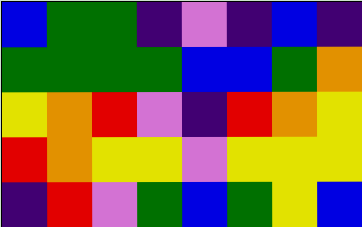[["blue", "green", "green", "indigo", "violet", "indigo", "blue", "indigo"], ["green", "green", "green", "green", "blue", "blue", "green", "orange"], ["yellow", "orange", "red", "violet", "indigo", "red", "orange", "yellow"], ["red", "orange", "yellow", "yellow", "violet", "yellow", "yellow", "yellow"], ["indigo", "red", "violet", "green", "blue", "green", "yellow", "blue"]]